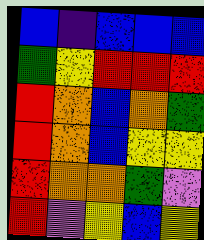[["blue", "indigo", "blue", "blue", "blue"], ["green", "yellow", "red", "red", "red"], ["red", "orange", "blue", "orange", "green"], ["red", "orange", "blue", "yellow", "yellow"], ["red", "orange", "orange", "green", "violet"], ["red", "violet", "yellow", "blue", "yellow"]]